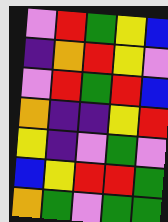[["violet", "red", "green", "yellow", "blue"], ["indigo", "orange", "red", "yellow", "violet"], ["violet", "red", "green", "red", "blue"], ["orange", "indigo", "indigo", "yellow", "red"], ["yellow", "indigo", "violet", "green", "violet"], ["blue", "yellow", "red", "red", "green"], ["orange", "green", "violet", "green", "green"]]